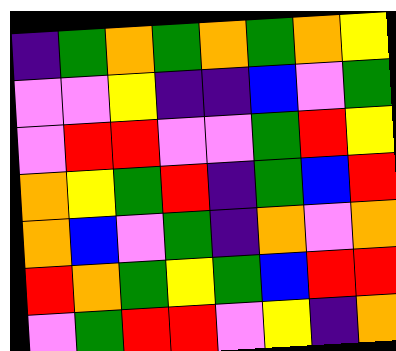[["indigo", "green", "orange", "green", "orange", "green", "orange", "yellow"], ["violet", "violet", "yellow", "indigo", "indigo", "blue", "violet", "green"], ["violet", "red", "red", "violet", "violet", "green", "red", "yellow"], ["orange", "yellow", "green", "red", "indigo", "green", "blue", "red"], ["orange", "blue", "violet", "green", "indigo", "orange", "violet", "orange"], ["red", "orange", "green", "yellow", "green", "blue", "red", "red"], ["violet", "green", "red", "red", "violet", "yellow", "indigo", "orange"]]